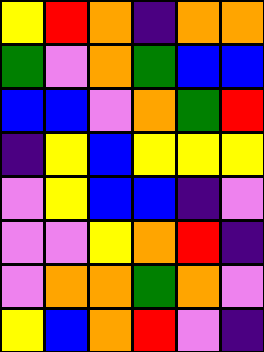[["yellow", "red", "orange", "indigo", "orange", "orange"], ["green", "violet", "orange", "green", "blue", "blue"], ["blue", "blue", "violet", "orange", "green", "red"], ["indigo", "yellow", "blue", "yellow", "yellow", "yellow"], ["violet", "yellow", "blue", "blue", "indigo", "violet"], ["violet", "violet", "yellow", "orange", "red", "indigo"], ["violet", "orange", "orange", "green", "orange", "violet"], ["yellow", "blue", "orange", "red", "violet", "indigo"]]